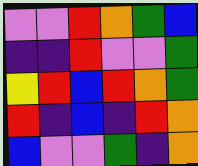[["violet", "violet", "red", "orange", "green", "blue"], ["indigo", "indigo", "red", "violet", "violet", "green"], ["yellow", "red", "blue", "red", "orange", "green"], ["red", "indigo", "blue", "indigo", "red", "orange"], ["blue", "violet", "violet", "green", "indigo", "orange"]]